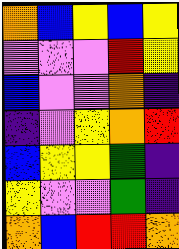[["orange", "blue", "yellow", "blue", "yellow"], ["violet", "violet", "violet", "red", "yellow"], ["blue", "violet", "violet", "orange", "indigo"], ["indigo", "violet", "yellow", "orange", "red"], ["blue", "yellow", "yellow", "green", "indigo"], ["yellow", "violet", "violet", "green", "indigo"], ["orange", "blue", "red", "red", "orange"]]